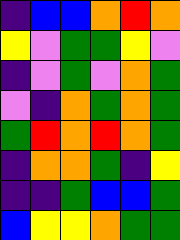[["indigo", "blue", "blue", "orange", "red", "orange"], ["yellow", "violet", "green", "green", "yellow", "violet"], ["indigo", "violet", "green", "violet", "orange", "green"], ["violet", "indigo", "orange", "green", "orange", "green"], ["green", "red", "orange", "red", "orange", "green"], ["indigo", "orange", "orange", "green", "indigo", "yellow"], ["indigo", "indigo", "green", "blue", "blue", "green"], ["blue", "yellow", "yellow", "orange", "green", "green"]]